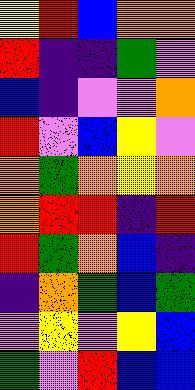[["yellow", "red", "blue", "orange", "orange"], ["red", "indigo", "indigo", "green", "violet"], ["blue", "indigo", "violet", "violet", "orange"], ["red", "violet", "blue", "yellow", "violet"], ["orange", "green", "orange", "yellow", "orange"], ["orange", "red", "red", "indigo", "red"], ["red", "green", "orange", "blue", "indigo"], ["indigo", "orange", "green", "blue", "green"], ["violet", "yellow", "violet", "yellow", "blue"], ["green", "violet", "red", "blue", "blue"]]